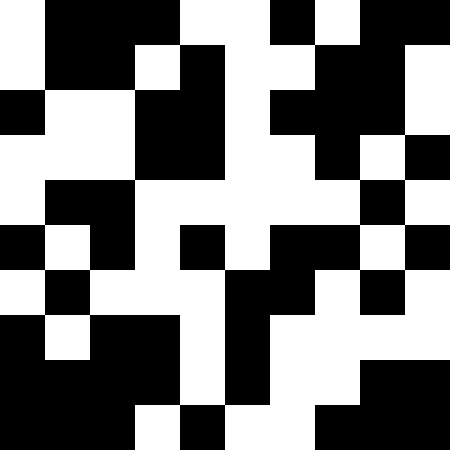[["white", "black", "black", "black", "white", "white", "black", "white", "black", "black"], ["white", "black", "black", "white", "black", "white", "white", "black", "black", "white"], ["black", "white", "white", "black", "black", "white", "black", "black", "black", "white"], ["white", "white", "white", "black", "black", "white", "white", "black", "white", "black"], ["white", "black", "black", "white", "white", "white", "white", "white", "black", "white"], ["black", "white", "black", "white", "black", "white", "black", "black", "white", "black"], ["white", "black", "white", "white", "white", "black", "black", "white", "black", "white"], ["black", "white", "black", "black", "white", "black", "white", "white", "white", "white"], ["black", "black", "black", "black", "white", "black", "white", "white", "black", "black"], ["black", "black", "black", "white", "black", "white", "white", "black", "black", "black"]]